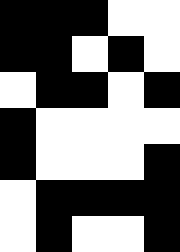[["black", "black", "black", "white", "white"], ["black", "black", "white", "black", "white"], ["white", "black", "black", "white", "black"], ["black", "white", "white", "white", "white"], ["black", "white", "white", "white", "black"], ["white", "black", "black", "black", "black"], ["white", "black", "white", "white", "black"]]